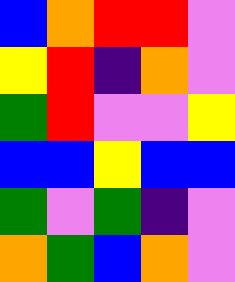[["blue", "orange", "red", "red", "violet"], ["yellow", "red", "indigo", "orange", "violet"], ["green", "red", "violet", "violet", "yellow"], ["blue", "blue", "yellow", "blue", "blue"], ["green", "violet", "green", "indigo", "violet"], ["orange", "green", "blue", "orange", "violet"]]